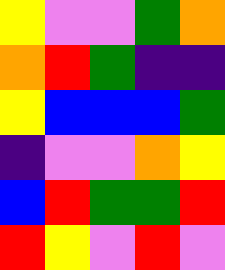[["yellow", "violet", "violet", "green", "orange"], ["orange", "red", "green", "indigo", "indigo"], ["yellow", "blue", "blue", "blue", "green"], ["indigo", "violet", "violet", "orange", "yellow"], ["blue", "red", "green", "green", "red"], ["red", "yellow", "violet", "red", "violet"]]